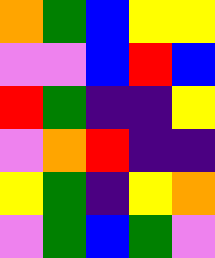[["orange", "green", "blue", "yellow", "yellow"], ["violet", "violet", "blue", "red", "blue"], ["red", "green", "indigo", "indigo", "yellow"], ["violet", "orange", "red", "indigo", "indigo"], ["yellow", "green", "indigo", "yellow", "orange"], ["violet", "green", "blue", "green", "violet"]]